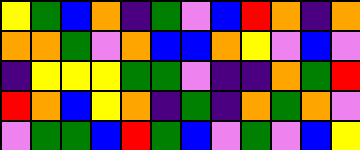[["yellow", "green", "blue", "orange", "indigo", "green", "violet", "blue", "red", "orange", "indigo", "orange"], ["orange", "orange", "green", "violet", "orange", "blue", "blue", "orange", "yellow", "violet", "blue", "violet"], ["indigo", "yellow", "yellow", "yellow", "green", "green", "violet", "indigo", "indigo", "orange", "green", "red"], ["red", "orange", "blue", "yellow", "orange", "indigo", "green", "indigo", "orange", "green", "orange", "violet"], ["violet", "green", "green", "blue", "red", "green", "blue", "violet", "green", "violet", "blue", "yellow"]]